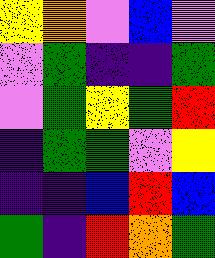[["yellow", "orange", "violet", "blue", "violet"], ["violet", "green", "indigo", "indigo", "green"], ["violet", "green", "yellow", "green", "red"], ["indigo", "green", "green", "violet", "yellow"], ["indigo", "indigo", "blue", "red", "blue"], ["green", "indigo", "red", "orange", "green"]]